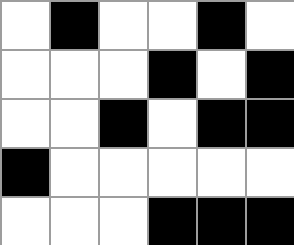[["white", "black", "white", "white", "black", "white"], ["white", "white", "white", "black", "white", "black"], ["white", "white", "black", "white", "black", "black"], ["black", "white", "white", "white", "white", "white"], ["white", "white", "white", "black", "black", "black"]]